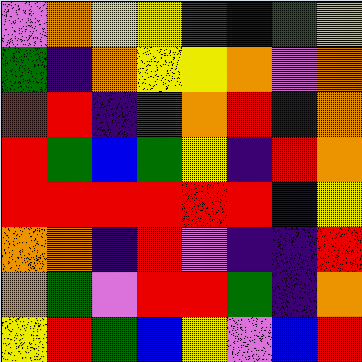[["violet", "orange", "yellow", "yellow", "green", "indigo", "green", "yellow"], ["green", "indigo", "orange", "yellow", "yellow", "orange", "violet", "orange"], ["red", "red", "indigo", "green", "orange", "red", "indigo", "orange"], ["red", "green", "blue", "green", "yellow", "indigo", "red", "orange"], ["red", "red", "red", "red", "red", "red", "blue", "yellow"], ["orange", "orange", "indigo", "red", "violet", "indigo", "indigo", "red"], ["orange", "green", "violet", "red", "red", "green", "indigo", "orange"], ["yellow", "red", "green", "blue", "yellow", "violet", "blue", "red"]]